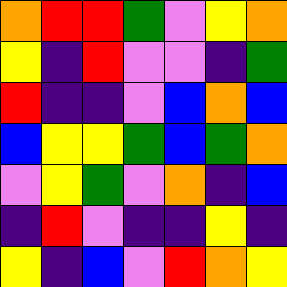[["orange", "red", "red", "green", "violet", "yellow", "orange"], ["yellow", "indigo", "red", "violet", "violet", "indigo", "green"], ["red", "indigo", "indigo", "violet", "blue", "orange", "blue"], ["blue", "yellow", "yellow", "green", "blue", "green", "orange"], ["violet", "yellow", "green", "violet", "orange", "indigo", "blue"], ["indigo", "red", "violet", "indigo", "indigo", "yellow", "indigo"], ["yellow", "indigo", "blue", "violet", "red", "orange", "yellow"]]